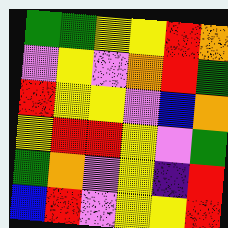[["green", "green", "yellow", "yellow", "red", "orange"], ["violet", "yellow", "violet", "orange", "red", "green"], ["red", "yellow", "yellow", "violet", "blue", "orange"], ["yellow", "red", "red", "yellow", "violet", "green"], ["green", "orange", "violet", "yellow", "indigo", "red"], ["blue", "red", "violet", "yellow", "yellow", "red"]]